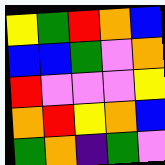[["yellow", "green", "red", "orange", "blue"], ["blue", "blue", "green", "violet", "orange"], ["red", "violet", "violet", "violet", "yellow"], ["orange", "red", "yellow", "orange", "blue"], ["green", "orange", "indigo", "green", "violet"]]